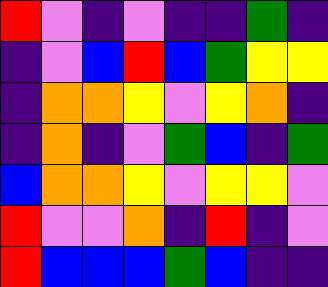[["red", "violet", "indigo", "violet", "indigo", "indigo", "green", "indigo"], ["indigo", "violet", "blue", "red", "blue", "green", "yellow", "yellow"], ["indigo", "orange", "orange", "yellow", "violet", "yellow", "orange", "indigo"], ["indigo", "orange", "indigo", "violet", "green", "blue", "indigo", "green"], ["blue", "orange", "orange", "yellow", "violet", "yellow", "yellow", "violet"], ["red", "violet", "violet", "orange", "indigo", "red", "indigo", "violet"], ["red", "blue", "blue", "blue", "green", "blue", "indigo", "indigo"]]